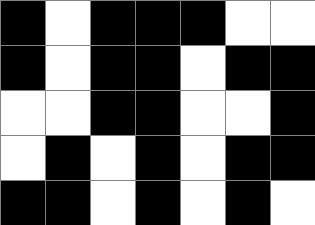[["black", "white", "black", "black", "black", "white", "white"], ["black", "white", "black", "black", "white", "black", "black"], ["white", "white", "black", "black", "white", "white", "black"], ["white", "black", "white", "black", "white", "black", "black"], ["black", "black", "white", "black", "white", "black", "white"]]